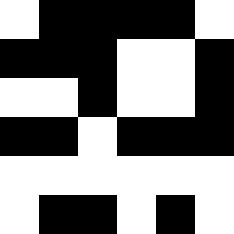[["white", "black", "black", "black", "black", "white"], ["black", "black", "black", "white", "white", "black"], ["white", "white", "black", "white", "white", "black"], ["black", "black", "white", "black", "black", "black"], ["white", "white", "white", "white", "white", "white"], ["white", "black", "black", "white", "black", "white"]]